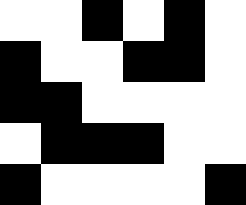[["white", "white", "black", "white", "black", "white"], ["black", "white", "white", "black", "black", "white"], ["black", "black", "white", "white", "white", "white"], ["white", "black", "black", "black", "white", "white"], ["black", "white", "white", "white", "white", "black"]]